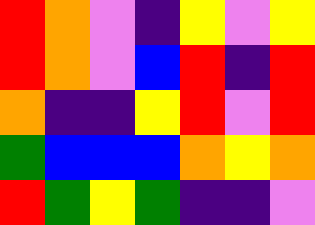[["red", "orange", "violet", "indigo", "yellow", "violet", "yellow"], ["red", "orange", "violet", "blue", "red", "indigo", "red"], ["orange", "indigo", "indigo", "yellow", "red", "violet", "red"], ["green", "blue", "blue", "blue", "orange", "yellow", "orange"], ["red", "green", "yellow", "green", "indigo", "indigo", "violet"]]